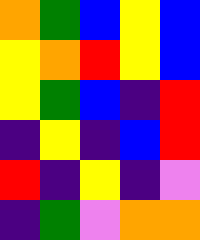[["orange", "green", "blue", "yellow", "blue"], ["yellow", "orange", "red", "yellow", "blue"], ["yellow", "green", "blue", "indigo", "red"], ["indigo", "yellow", "indigo", "blue", "red"], ["red", "indigo", "yellow", "indigo", "violet"], ["indigo", "green", "violet", "orange", "orange"]]